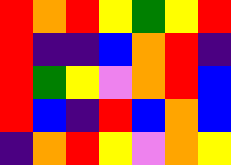[["red", "orange", "red", "yellow", "green", "yellow", "red"], ["red", "indigo", "indigo", "blue", "orange", "red", "indigo"], ["red", "green", "yellow", "violet", "orange", "red", "blue"], ["red", "blue", "indigo", "red", "blue", "orange", "blue"], ["indigo", "orange", "red", "yellow", "violet", "orange", "yellow"]]